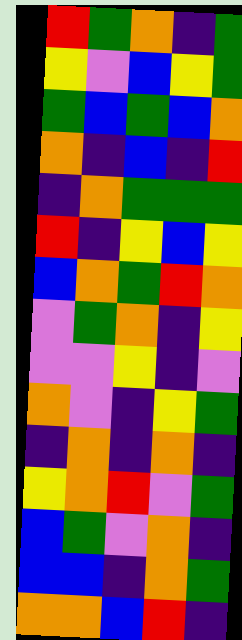[["red", "green", "orange", "indigo", "green"], ["yellow", "violet", "blue", "yellow", "green"], ["green", "blue", "green", "blue", "orange"], ["orange", "indigo", "blue", "indigo", "red"], ["indigo", "orange", "green", "green", "green"], ["red", "indigo", "yellow", "blue", "yellow"], ["blue", "orange", "green", "red", "orange"], ["violet", "green", "orange", "indigo", "yellow"], ["violet", "violet", "yellow", "indigo", "violet"], ["orange", "violet", "indigo", "yellow", "green"], ["indigo", "orange", "indigo", "orange", "indigo"], ["yellow", "orange", "red", "violet", "green"], ["blue", "green", "violet", "orange", "indigo"], ["blue", "blue", "indigo", "orange", "green"], ["orange", "orange", "blue", "red", "indigo"]]